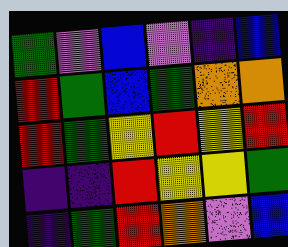[["green", "violet", "blue", "violet", "indigo", "blue"], ["red", "green", "blue", "green", "orange", "orange"], ["red", "green", "yellow", "red", "yellow", "red"], ["indigo", "indigo", "red", "yellow", "yellow", "green"], ["indigo", "green", "red", "orange", "violet", "blue"]]